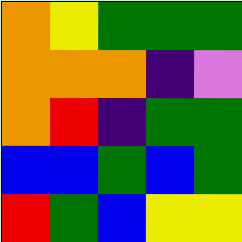[["orange", "yellow", "green", "green", "green"], ["orange", "orange", "orange", "indigo", "violet"], ["orange", "red", "indigo", "green", "green"], ["blue", "blue", "green", "blue", "green"], ["red", "green", "blue", "yellow", "yellow"]]